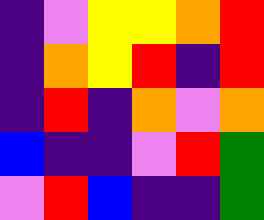[["indigo", "violet", "yellow", "yellow", "orange", "red"], ["indigo", "orange", "yellow", "red", "indigo", "red"], ["indigo", "red", "indigo", "orange", "violet", "orange"], ["blue", "indigo", "indigo", "violet", "red", "green"], ["violet", "red", "blue", "indigo", "indigo", "green"]]